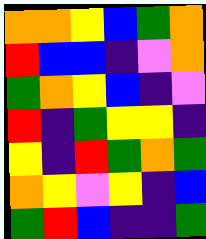[["orange", "orange", "yellow", "blue", "green", "orange"], ["red", "blue", "blue", "indigo", "violet", "orange"], ["green", "orange", "yellow", "blue", "indigo", "violet"], ["red", "indigo", "green", "yellow", "yellow", "indigo"], ["yellow", "indigo", "red", "green", "orange", "green"], ["orange", "yellow", "violet", "yellow", "indigo", "blue"], ["green", "red", "blue", "indigo", "indigo", "green"]]